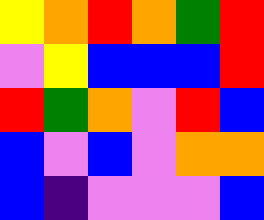[["yellow", "orange", "red", "orange", "green", "red"], ["violet", "yellow", "blue", "blue", "blue", "red"], ["red", "green", "orange", "violet", "red", "blue"], ["blue", "violet", "blue", "violet", "orange", "orange"], ["blue", "indigo", "violet", "violet", "violet", "blue"]]